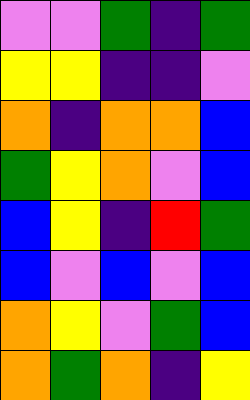[["violet", "violet", "green", "indigo", "green"], ["yellow", "yellow", "indigo", "indigo", "violet"], ["orange", "indigo", "orange", "orange", "blue"], ["green", "yellow", "orange", "violet", "blue"], ["blue", "yellow", "indigo", "red", "green"], ["blue", "violet", "blue", "violet", "blue"], ["orange", "yellow", "violet", "green", "blue"], ["orange", "green", "orange", "indigo", "yellow"]]